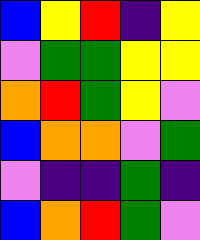[["blue", "yellow", "red", "indigo", "yellow"], ["violet", "green", "green", "yellow", "yellow"], ["orange", "red", "green", "yellow", "violet"], ["blue", "orange", "orange", "violet", "green"], ["violet", "indigo", "indigo", "green", "indigo"], ["blue", "orange", "red", "green", "violet"]]